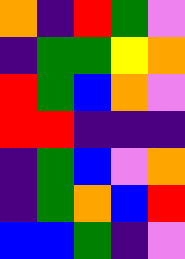[["orange", "indigo", "red", "green", "violet"], ["indigo", "green", "green", "yellow", "orange"], ["red", "green", "blue", "orange", "violet"], ["red", "red", "indigo", "indigo", "indigo"], ["indigo", "green", "blue", "violet", "orange"], ["indigo", "green", "orange", "blue", "red"], ["blue", "blue", "green", "indigo", "violet"]]